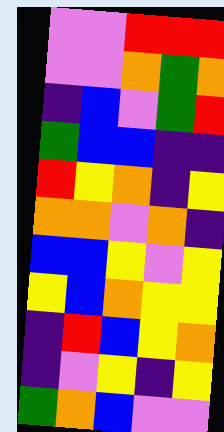[["violet", "violet", "red", "red", "red"], ["violet", "violet", "orange", "green", "orange"], ["indigo", "blue", "violet", "green", "red"], ["green", "blue", "blue", "indigo", "indigo"], ["red", "yellow", "orange", "indigo", "yellow"], ["orange", "orange", "violet", "orange", "indigo"], ["blue", "blue", "yellow", "violet", "yellow"], ["yellow", "blue", "orange", "yellow", "yellow"], ["indigo", "red", "blue", "yellow", "orange"], ["indigo", "violet", "yellow", "indigo", "yellow"], ["green", "orange", "blue", "violet", "violet"]]